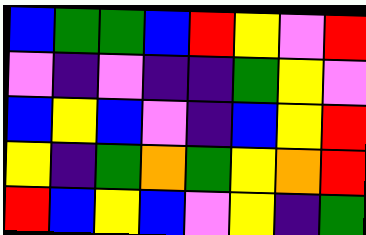[["blue", "green", "green", "blue", "red", "yellow", "violet", "red"], ["violet", "indigo", "violet", "indigo", "indigo", "green", "yellow", "violet"], ["blue", "yellow", "blue", "violet", "indigo", "blue", "yellow", "red"], ["yellow", "indigo", "green", "orange", "green", "yellow", "orange", "red"], ["red", "blue", "yellow", "blue", "violet", "yellow", "indigo", "green"]]